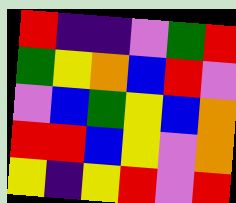[["red", "indigo", "indigo", "violet", "green", "red"], ["green", "yellow", "orange", "blue", "red", "violet"], ["violet", "blue", "green", "yellow", "blue", "orange"], ["red", "red", "blue", "yellow", "violet", "orange"], ["yellow", "indigo", "yellow", "red", "violet", "red"]]